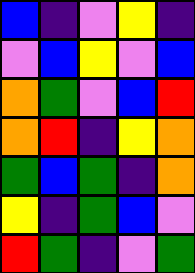[["blue", "indigo", "violet", "yellow", "indigo"], ["violet", "blue", "yellow", "violet", "blue"], ["orange", "green", "violet", "blue", "red"], ["orange", "red", "indigo", "yellow", "orange"], ["green", "blue", "green", "indigo", "orange"], ["yellow", "indigo", "green", "blue", "violet"], ["red", "green", "indigo", "violet", "green"]]